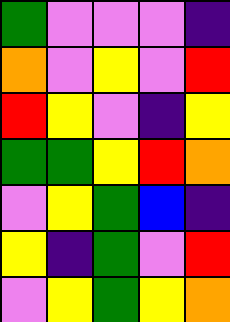[["green", "violet", "violet", "violet", "indigo"], ["orange", "violet", "yellow", "violet", "red"], ["red", "yellow", "violet", "indigo", "yellow"], ["green", "green", "yellow", "red", "orange"], ["violet", "yellow", "green", "blue", "indigo"], ["yellow", "indigo", "green", "violet", "red"], ["violet", "yellow", "green", "yellow", "orange"]]